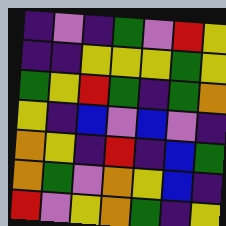[["indigo", "violet", "indigo", "green", "violet", "red", "yellow"], ["indigo", "indigo", "yellow", "yellow", "yellow", "green", "yellow"], ["green", "yellow", "red", "green", "indigo", "green", "orange"], ["yellow", "indigo", "blue", "violet", "blue", "violet", "indigo"], ["orange", "yellow", "indigo", "red", "indigo", "blue", "green"], ["orange", "green", "violet", "orange", "yellow", "blue", "indigo"], ["red", "violet", "yellow", "orange", "green", "indigo", "yellow"]]